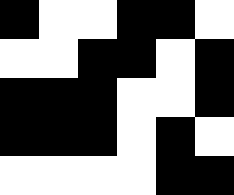[["black", "white", "white", "black", "black", "white"], ["white", "white", "black", "black", "white", "black"], ["black", "black", "black", "white", "white", "black"], ["black", "black", "black", "white", "black", "white"], ["white", "white", "white", "white", "black", "black"]]